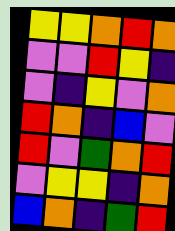[["yellow", "yellow", "orange", "red", "orange"], ["violet", "violet", "red", "yellow", "indigo"], ["violet", "indigo", "yellow", "violet", "orange"], ["red", "orange", "indigo", "blue", "violet"], ["red", "violet", "green", "orange", "red"], ["violet", "yellow", "yellow", "indigo", "orange"], ["blue", "orange", "indigo", "green", "red"]]